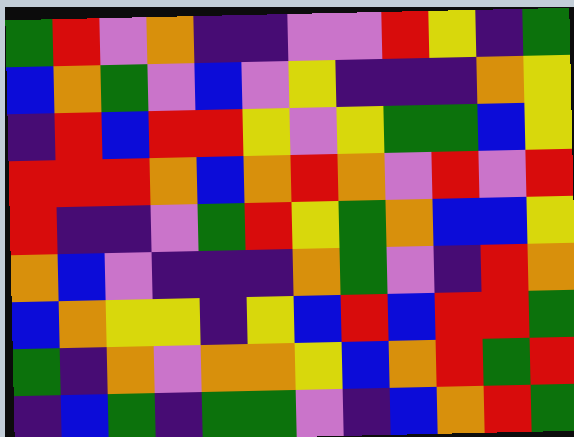[["green", "red", "violet", "orange", "indigo", "indigo", "violet", "violet", "red", "yellow", "indigo", "green"], ["blue", "orange", "green", "violet", "blue", "violet", "yellow", "indigo", "indigo", "indigo", "orange", "yellow"], ["indigo", "red", "blue", "red", "red", "yellow", "violet", "yellow", "green", "green", "blue", "yellow"], ["red", "red", "red", "orange", "blue", "orange", "red", "orange", "violet", "red", "violet", "red"], ["red", "indigo", "indigo", "violet", "green", "red", "yellow", "green", "orange", "blue", "blue", "yellow"], ["orange", "blue", "violet", "indigo", "indigo", "indigo", "orange", "green", "violet", "indigo", "red", "orange"], ["blue", "orange", "yellow", "yellow", "indigo", "yellow", "blue", "red", "blue", "red", "red", "green"], ["green", "indigo", "orange", "violet", "orange", "orange", "yellow", "blue", "orange", "red", "green", "red"], ["indigo", "blue", "green", "indigo", "green", "green", "violet", "indigo", "blue", "orange", "red", "green"]]